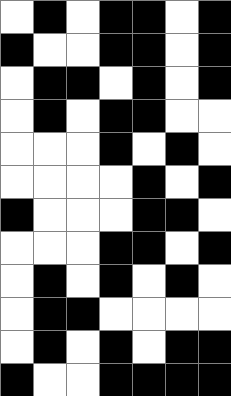[["white", "black", "white", "black", "black", "white", "black"], ["black", "white", "white", "black", "black", "white", "black"], ["white", "black", "black", "white", "black", "white", "black"], ["white", "black", "white", "black", "black", "white", "white"], ["white", "white", "white", "black", "white", "black", "white"], ["white", "white", "white", "white", "black", "white", "black"], ["black", "white", "white", "white", "black", "black", "white"], ["white", "white", "white", "black", "black", "white", "black"], ["white", "black", "white", "black", "white", "black", "white"], ["white", "black", "black", "white", "white", "white", "white"], ["white", "black", "white", "black", "white", "black", "black"], ["black", "white", "white", "black", "black", "black", "black"]]